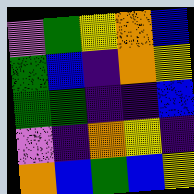[["violet", "green", "yellow", "orange", "blue"], ["green", "blue", "indigo", "orange", "yellow"], ["green", "green", "indigo", "indigo", "blue"], ["violet", "indigo", "orange", "yellow", "indigo"], ["orange", "blue", "green", "blue", "yellow"]]